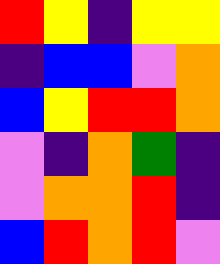[["red", "yellow", "indigo", "yellow", "yellow"], ["indigo", "blue", "blue", "violet", "orange"], ["blue", "yellow", "red", "red", "orange"], ["violet", "indigo", "orange", "green", "indigo"], ["violet", "orange", "orange", "red", "indigo"], ["blue", "red", "orange", "red", "violet"]]